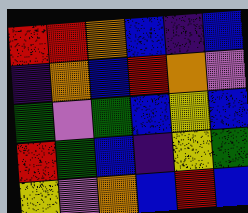[["red", "red", "orange", "blue", "indigo", "blue"], ["indigo", "orange", "blue", "red", "orange", "violet"], ["green", "violet", "green", "blue", "yellow", "blue"], ["red", "green", "blue", "indigo", "yellow", "green"], ["yellow", "violet", "orange", "blue", "red", "blue"]]